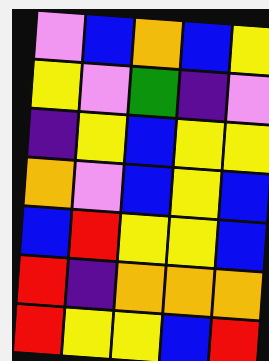[["violet", "blue", "orange", "blue", "yellow"], ["yellow", "violet", "green", "indigo", "violet"], ["indigo", "yellow", "blue", "yellow", "yellow"], ["orange", "violet", "blue", "yellow", "blue"], ["blue", "red", "yellow", "yellow", "blue"], ["red", "indigo", "orange", "orange", "orange"], ["red", "yellow", "yellow", "blue", "red"]]